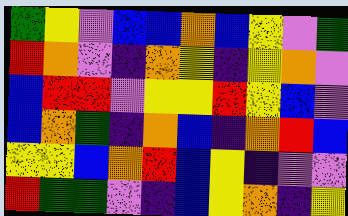[["green", "yellow", "violet", "blue", "blue", "orange", "blue", "yellow", "violet", "green"], ["red", "orange", "violet", "indigo", "orange", "yellow", "indigo", "yellow", "orange", "violet"], ["blue", "red", "red", "violet", "yellow", "yellow", "red", "yellow", "blue", "violet"], ["blue", "orange", "green", "indigo", "orange", "blue", "indigo", "orange", "red", "blue"], ["yellow", "yellow", "blue", "orange", "red", "blue", "yellow", "indigo", "violet", "violet"], ["red", "green", "green", "violet", "indigo", "blue", "yellow", "orange", "indigo", "yellow"]]